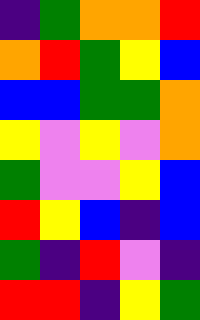[["indigo", "green", "orange", "orange", "red"], ["orange", "red", "green", "yellow", "blue"], ["blue", "blue", "green", "green", "orange"], ["yellow", "violet", "yellow", "violet", "orange"], ["green", "violet", "violet", "yellow", "blue"], ["red", "yellow", "blue", "indigo", "blue"], ["green", "indigo", "red", "violet", "indigo"], ["red", "red", "indigo", "yellow", "green"]]